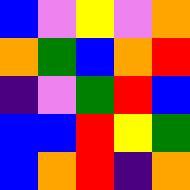[["blue", "violet", "yellow", "violet", "orange"], ["orange", "green", "blue", "orange", "red"], ["indigo", "violet", "green", "red", "blue"], ["blue", "blue", "red", "yellow", "green"], ["blue", "orange", "red", "indigo", "orange"]]